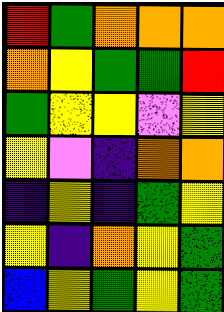[["red", "green", "orange", "orange", "orange"], ["orange", "yellow", "green", "green", "red"], ["green", "yellow", "yellow", "violet", "yellow"], ["yellow", "violet", "indigo", "orange", "orange"], ["indigo", "yellow", "indigo", "green", "yellow"], ["yellow", "indigo", "orange", "yellow", "green"], ["blue", "yellow", "green", "yellow", "green"]]